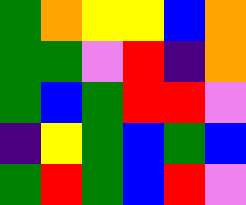[["green", "orange", "yellow", "yellow", "blue", "orange"], ["green", "green", "violet", "red", "indigo", "orange"], ["green", "blue", "green", "red", "red", "violet"], ["indigo", "yellow", "green", "blue", "green", "blue"], ["green", "red", "green", "blue", "red", "violet"]]